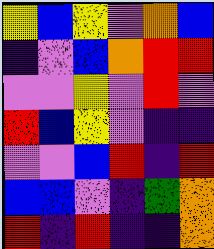[["yellow", "blue", "yellow", "violet", "orange", "blue"], ["indigo", "violet", "blue", "orange", "red", "red"], ["violet", "violet", "yellow", "violet", "red", "violet"], ["red", "blue", "yellow", "violet", "indigo", "indigo"], ["violet", "violet", "blue", "red", "indigo", "red"], ["blue", "blue", "violet", "indigo", "green", "orange"], ["red", "indigo", "red", "indigo", "indigo", "orange"]]